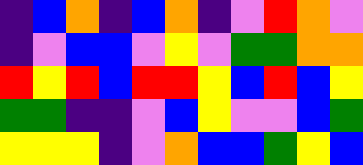[["indigo", "blue", "orange", "indigo", "blue", "orange", "indigo", "violet", "red", "orange", "violet"], ["indigo", "violet", "blue", "blue", "violet", "yellow", "violet", "green", "green", "orange", "orange"], ["red", "yellow", "red", "blue", "red", "red", "yellow", "blue", "red", "blue", "yellow"], ["green", "green", "indigo", "indigo", "violet", "blue", "yellow", "violet", "violet", "blue", "green"], ["yellow", "yellow", "yellow", "indigo", "violet", "orange", "blue", "blue", "green", "yellow", "blue"]]